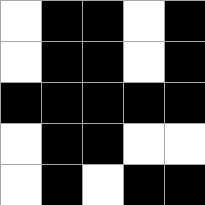[["white", "black", "black", "white", "black"], ["white", "black", "black", "white", "black"], ["black", "black", "black", "black", "black"], ["white", "black", "black", "white", "white"], ["white", "black", "white", "black", "black"]]